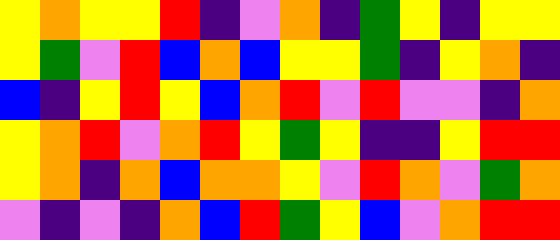[["yellow", "orange", "yellow", "yellow", "red", "indigo", "violet", "orange", "indigo", "green", "yellow", "indigo", "yellow", "yellow"], ["yellow", "green", "violet", "red", "blue", "orange", "blue", "yellow", "yellow", "green", "indigo", "yellow", "orange", "indigo"], ["blue", "indigo", "yellow", "red", "yellow", "blue", "orange", "red", "violet", "red", "violet", "violet", "indigo", "orange"], ["yellow", "orange", "red", "violet", "orange", "red", "yellow", "green", "yellow", "indigo", "indigo", "yellow", "red", "red"], ["yellow", "orange", "indigo", "orange", "blue", "orange", "orange", "yellow", "violet", "red", "orange", "violet", "green", "orange"], ["violet", "indigo", "violet", "indigo", "orange", "blue", "red", "green", "yellow", "blue", "violet", "orange", "red", "red"]]